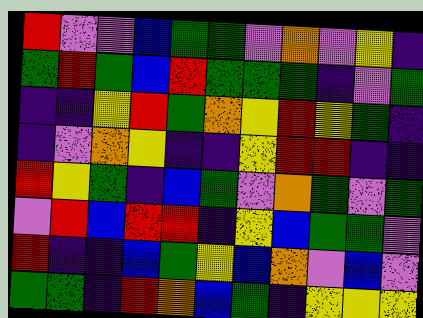[["red", "violet", "violet", "blue", "green", "green", "violet", "orange", "violet", "yellow", "indigo"], ["green", "red", "green", "blue", "red", "green", "green", "green", "indigo", "violet", "green"], ["indigo", "indigo", "yellow", "red", "green", "orange", "yellow", "red", "yellow", "green", "indigo"], ["indigo", "violet", "orange", "yellow", "indigo", "indigo", "yellow", "red", "red", "indigo", "indigo"], ["red", "yellow", "green", "indigo", "blue", "green", "violet", "orange", "green", "violet", "green"], ["violet", "red", "blue", "red", "red", "indigo", "yellow", "blue", "green", "green", "violet"], ["red", "indigo", "indigo", "blue", "green", "yellow", "blue", "orange", "violet", "blue", "violet"], ["green", "green", "indigo", "red", "orange", "blue", "green", "indigo", "yellow", "yellow", "yellow"]]